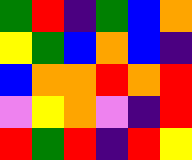[["green", "red", "indigo", "green", "blue", "orange"], ["yellow", "green", "blue", "orange", "blue", "indigo"], ["blue", "orange", "orange", "red", "orange", "red"], ["violet", "yellow", "orange", "violet", "indigo", "red"], ["red", "green", "red", "indigo", "red", "yellow"]]